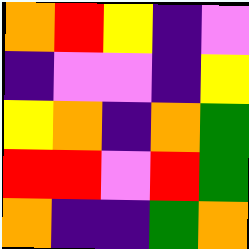[["orange", "red", "yellow", "indigo", "violet"], ["indigo", "violet", "violet", "indigo", "yellow"], ["yellow", "orange", "indigo", "orange", "green"], ["red", "red", "violet", "red", "green"], ["orange", "indigo", "indigo", "green", "orange"]]